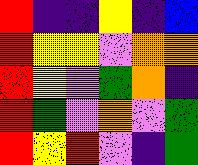[["red", "indigo", "indigo", "yellow", "indigo", "blue"], ["red", "yellow", "yellow", "violet", "orange", "orange"], ["red", "yellow", "violet", "green", "orange", "indigo"], ["red", "green", "violet", "orange", "violet", "green"], ["red", "yellow", "red", "violet", "indigo", "green"]]